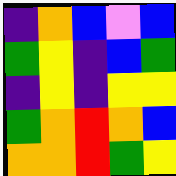[["indigo", "orange", "blue", "violet", "blue"], ["green", "yellow", "indigo", "blue", "green"], ["indigo", "yellow", "indigo", "yellow", "yellow"], ["green", "orange", "red", "orange", "blue"], ["orange", "orange", "red", "green", "yellow"]]